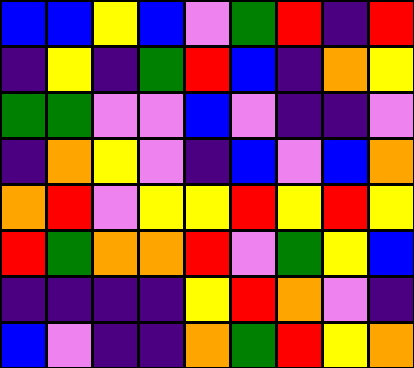[["blue", "blue", "yellow", "blue", "violet", "green", "red", "indigo", "red"], ["indigo", "yellow", "indigo", "green", "red", "blue", "indigo", "orange", "yellow"], ["green", "green", "violet", "violet", "blue", "violet", "indigo", "indigo", "violet"], ["indigo", "orange", "yellow", "violet", "indigo", "blue", "violet", "blue", "orange"], ["orange", "red", "violet", "yellow", "yellow", "red", "yellow", "red", "yellow"], ["red", "green", "orange", "orange", "red", "violet", "green", "yellow", "blue"], ["indigo", "indigo", "indigo", "indigo", "yellow", "red", "orange", "violet", "indigo"], ["blue", "violet", "indigo", "indigo", "orange", "green", "red", "yellow", "orange"]]